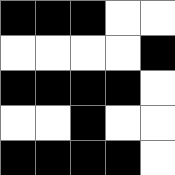[["black", "black", "black", "white", "white"], ["white", "white", "white", "white", "black"], ["black", "black", "black", "black", "white"], ["white", "white", "black", "white", "white"], ["black", "black", "black", "black", "white"]]